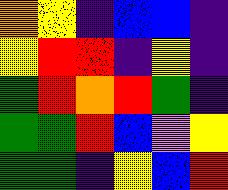[["orange", "yellow", "indigo", "blue", "blue", "indigo"], ["yellow", "red", "red", "indigo", "yellow", "indigo"], ["green", "red", "orange", "red", "green", "indigo"], ["green", "green", "red", "blue", "violet", "yellow"], ["green", "green", "indigo", "yellow", "blue", "red"]]